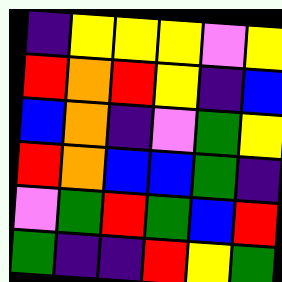[["indigo", "yellow", "yellow", "yellow", "violet", "yellow"], ["red", "orange", "red", "yellow", "indigo", "blue"], ["blue", "orange", "indigo", "violet", "green", "yellow"], ["red", "orange", "blue", "blue", "green", "indigo"], ["violet", "green", "red", "green", "blue", "red"], ["green", "indigo", "indigo", "red", "yellow", "green"]]